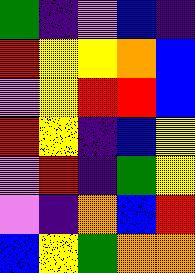[["green", "indigo", "violet", "blue", "indigo"], ["red", "yellow", "yellow", "orange", "blue"], ["violet", "yellow", "red", "red", "blue"], ["red", "yellow", "indigo", "blue", "yellow"], ["violet", "red", "indigo", "green", "yellow"], ["violet", "indigo", "orange", "blue", "red"], ["blue", "yellow", "green", "orange", "orange"]]